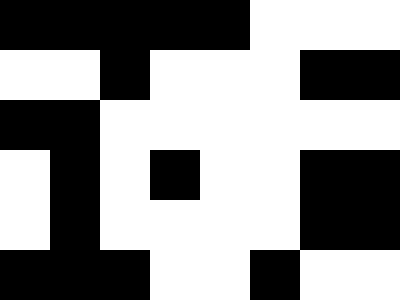[["black", "black", "black", "black", "black", "white", "white", "white"], ["white", "white", "black", "white", "white", "white", "black", "black"], ["black", "black", "white", "white", "white", "white", "white", "white"], ["white", "black", "white", "black", "white", "white", "black", "black"], ["white", "black", "white", "white", "white", "white", "black", "black"], ["black", "black", "black", "white", "white", "black", "white", "white"]]